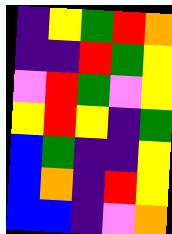[["indigo", "yellow", "green", "red", "orange"], ["indigo", "indigo", "red", "green", "yellow"], ["violet", "red", "green", "violet", "yellow"], ["yellow", "red", "yellow", "indigo", "green"], ["blue", "green", "indigo", "indigo", "yellow"], ["blue", "orange", "indigo", "red", "yellow"], ["blue", "blue", "indigo", "violet", "orange"]]